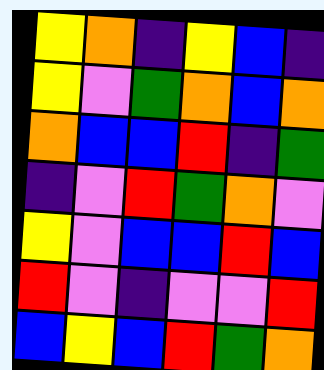[["yellow", "orange", "indigo", "yellow", "blue", "indigo"], ["yellow", "violet", "green", "orange", "blue", "orange"], ["orange", "blue", "blue", "red", "indigo", "green"], ["indigo", "violet", "red", "green", "orange", "violet"], ["yellow", "violet", "blue", "blue", "red", "blue"], ["red", "violet", "indigo", "violet", "violet", "red"], ["blue", "yellow", "blue", "red", "green", "orange"]]